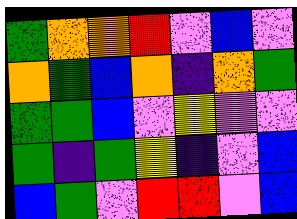[["green", "orange", "orange", "red", "violet", "blue", "violet"], ["orange", "green", "blue", "orange", "indigo", "orange", "green"], ["green", "green", "blue", "violet", "yellow", "violet", "violet"], ["green", "indigo", "green", "yellow", "indigo", "violet", "blue"], ["blue", "green", "violet", "red", "red", "violet", "blue"]]